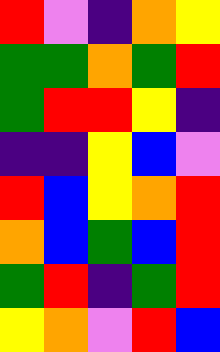[["red", "violet", "indigo", "orange", "yellow"], ["green", "green", "orange", "green", "red"], ["green", "red", "red", "yellow", "indigo"], ["indigo", "indigo", "yellow", "blue", "violet"], ["red", "blue", "yellow", "orange", "red"], ["orange", "blue", "green", "blue", "red"], ["green", "red", "indigo", "green", "red"], ["yellow", "orange", "violet", "red", "blue"]]